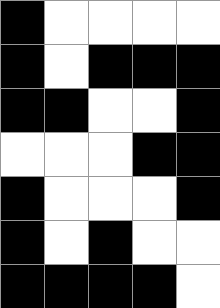[["black", "white", "white", "white", "white"], ["black", "white", "black", "black", "black"], ["black", "black", "white", "white", "black"], ["white", "white", "white", "black", "black"], ["black", "white", "white", "white", "black"], ["black", "white", "black", "white", "white"], ["black", "black", "black", "black", "white"]]